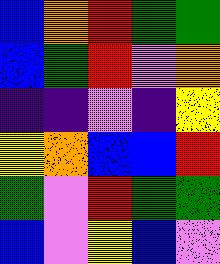[["blue", "orange", "red", "green", "green"], ["blue", "green", "red", "violet", "orange"], ["indigo", "indigo", "violet", "indigo", "yellow"], ["yellow", "orange", "blue", "blue", "red"], ["green", "violet", "red", "green", "green"], ["blue", "violet", "yellow", "blue", "violet"]]